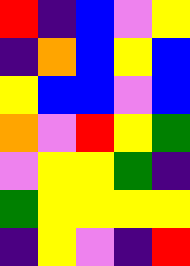[["red", "indigo", "blue", "violet", "yellow"], ["indigo", "orange", "blue", "yellow", "blue"], ["yellow", "blue", "blue", "violet", "blue"], ["orange", "violet", "red", "yellow", "green"], ["violet", "yellow", "yellow", "green", "indigo"], ["green", "yellow", "yellow", "yellow", "yellow"], ["indigo", "yellow", "violet", "indigo", "red"]]